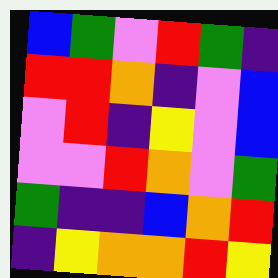[["blue", "green", "violet", "red", "green", "indigo"], ["red", "red", "orange", "indigo", "violet", "blue"], ["violet", "red", "indigo", "yellow", "violet", "blue"], ["violet", "violet", "red", "orange", "violet", "green"], ["green", "indigo", "indigo", "blue", "orange", "red"], ["indigo", "yellow", "orange", "orange", "red", "yellow"]]